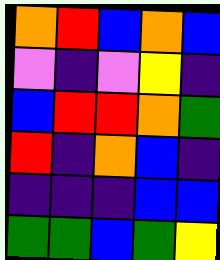[["orange", "red", "blue", "orange", "blue"], ["violet", "indigo", "violet", "yellow", "indigo"], ["blue", "red", "red", "orange", "green"], ["red", "indigo", "orange", "blue", "indigo"], ["indigo", "indigo", "indigo", "blue", "blue"], ["green", "green", "blue", "green", "yellow"]]